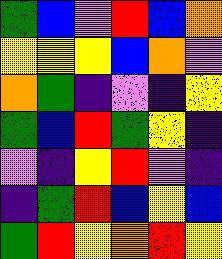[["green", "blue", "violet", "red", "blue", "orange"], ["yellow", "yellow", "yellow", "blue", "orange", "violet"], ["orange", "green", "indigo", "violet", "indigo", "yellow"], ["green", "blue", "red", "green", "yellow", "indigo"], ["violet", "indigo", "yellow", "red", "violet", "indigo"], ["indigo", "green", "red", "blue", "yellow", "blue"], ["green", "red", "yellow", "orange", "red", "yellow"]]